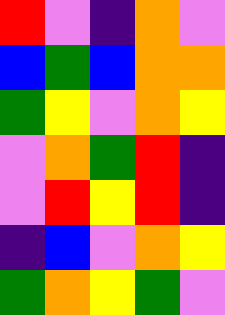[["red", "violet", "indigo", "orange", "violet"], ["blue", "green", "blue", "orange", "orange"], ["green", "yellow", "violet", "orange", "yellow"], ["violet", "orange", "green", "red", "indigo"], ["violet", "red", "yellow", "red", "indigo"], ["indigo", "blue", "violet", "orange", "yellow"], ["green", "orange", "yellow", "green", "violet"]]